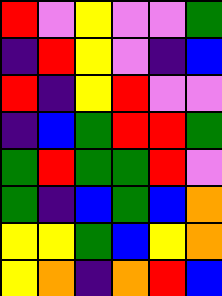[["red", "violet", "yellow", "violet", "violet", "green"], ["indigo", "red", "yellow", "violet", "indigo", "blue"], ["red", "indigo", "yellow", "red", "violet", "violet"], ["indigo", "blue", "green", "red", "red", "green"], ["green", "red", "green", "green", "red", "violet"], ["green", "indigo", "blue", "green", "blue", "orange"], ["yellow", "yellow", "green", "blue", "yellow", "orange"], ["yellow", "orange", "indigo", "orange", "red", "blue"]]